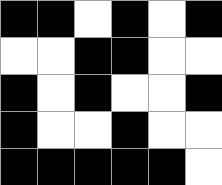[["black", "black", "white", "black", "white", "black"], ["white", "white", "black", "black", "white", "white"], ["black", "white", "black", "white", "white", "black"], ["black", "white", "white", "black", "white", "white"], ["black", "black", "black", "black", "black", "white"]]